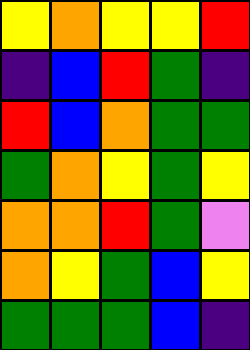[["yellow", "orange", "yellow", "yellow", "red"], ["indigo", "blue", "red", "green", "indigo"], ["red", "blue", "orange", "green", "green"], ["green", "orange", "yellow", "green", "yellow"], ["orange", "orange", "red", "green", "violet"], ["orange", "yellow", "green", "blue", "yellow"], ["green", "green", "green", "blue", "indigo"]]